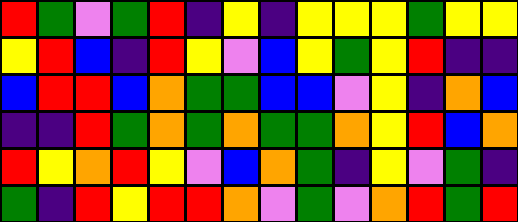[["red", "green", "violet", "green", "red", "indigo", "yellow", "indigo", "yellow", "yellow", "yellow", "green", "yellow", "yellow"], ["yellow", "red", "blue", "indigo", "red", "yellow", "violet", "blue", "yellow", "green", "yellow", "red", "indigo", "indigo"], ["blue", "red", "red", "blue", "orange", "green", "green", "blue", "blue", "violet", "yellow", "indigo", "orange", "blue"], ["indigo", "indigo", "red", "green", "orange", "green", "orange", "green", "green", "orange", "yellow", "red", "blue", "orange"], ["red", "yellow", "orange", "red", "yellow", "violet", "blue", "orange", "green", "indigo", "yellow", "violet", "green", "indigo"], ["green", "indigo", "red", "yellow", "red", "red", "orange", "violet", "green", "violet", "orange", "red", "green", "red"]]